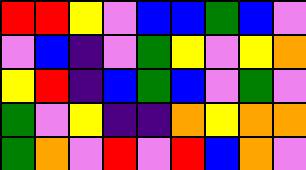[["red", "red", "yellow", "violet", "blue", "blue", "green", "blue", "violet"], ["violet", "blue", "indigo", "violet", "green", "yellow", "violet", "yellow", "orange"], ["yellow", "red", "indigo", "blue", "green", "blue", "violet", "green", "violet"], ["green", "violet", "yellow", "indigo", "indigo", "orange", "yellow", "orange", "orange"], ["green", "orange", "violet", "red", "violet", "red", "blue", "orange", "violet"]]